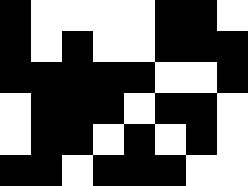[["black", "white", "white", "white", "white", "black", "black", "white"], ["black", "white", "black", "white", "white", "black", "black", "black"], ["black", "black", "black", "black", "black", "white", "white", "black"], ["white", "black", "black", "black", "white", "black", "black", "white"], ["white", "black", "black", "white", "black", "white", "black", "white"], ["black", "black", "white", "black", "black", "black", "white", "white"]]